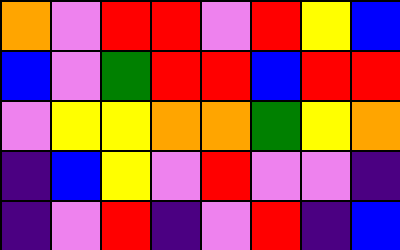[["orange", "violet", "red", "red", "violet", "red", "yellow", "blue"], ["blue", "violet", "green", "red", "red", "blue", "red", "red"], ["violet", "yellow", "yellow", "orange", "orange", "green", "yellow", "orange"], ["indigo", "blue", "yellow", "violet", "red", "violet", "violet", "indigo"], ["indigo", "violet", "red", "indigo", "violet", "red", "indigo", "blue"]]